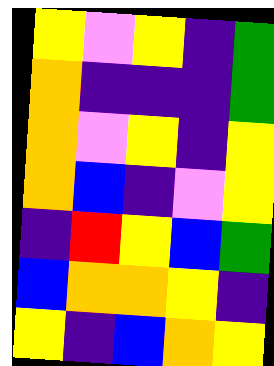[["yellow", "violet", "yellow", "indigo", "green"], ["orange", "indigo", "indigo", "indigo", "green"], ["orange", "violet", "yellow", "indigo", "yellow"], ["orange", "blue", "indigo", "violet", "yellow"], ["indigo", "red", "yellow", "blue", "green"], ["blue", "orange", "orange", "yellow", "indigo"], ["yellow", "indigo", "blue", "orange", "yellow"]]